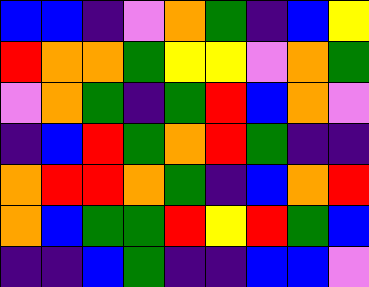[["blue", "blue", "indigo", "violet", "orange", "green", "indigo", "blue", "yellow"], ["red", "orange", "orange", "green", "yellow", "yellow", "violet", "orange", "green"], ["violet", "orange", "green", "indigo", "green", "red", "blue", "orange", "violet"], ["indigo", "blue", "red", "green", "orange", "red", "green", "indigo", "indigo"], ["orange", "red", "red", "orange", "green", "indigo", "blue", "orange", "red"], ["orange", "blue", "green", "green", "red", "yellow", "red", "green", "blue"], ["indigo", "indigo", "blue", "green", "indigo", "indigo", "blue", "blue", "violet"]]